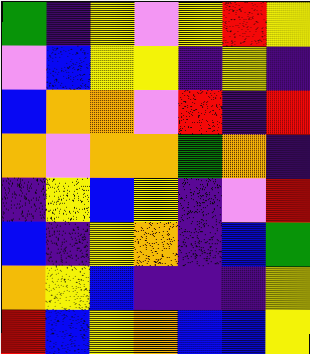[["green", "indigo", "yellow", "violet", "yellow", "red", "yellow"], ["violet", "blue", "yellow", "yellow", "indigo", "yellow", "indigo"], ["blue", "orange", "orange", "violet", "red", "indigo", "red"], ["orange", "violet", "orange", "orange", "green", "orange", "indigo"], ["indigo", "yellow", "blue", "yellow", "indigo", "violet", "red"], ["blue", "indigo", "yellow", "orange", "indigo", "blue", "green"], ["orange", "yellow", "blue", "indigo", "indigo", "indigo", "yellow"], ["red", "blue", "yellow", "orange", "blue", "blue", "yellow"]]